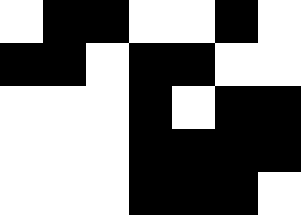[["white", "black", "black", "white", "white", "black", "white"], ["black", "black", "white", "black", "black", "white", "white"], ["white", "white", "white", "black", "white", "black", "black"], ["white", "white", "white", "black", "black", "black", "black"], ["white", "white", "white", "black", "black", "black", "white"]]